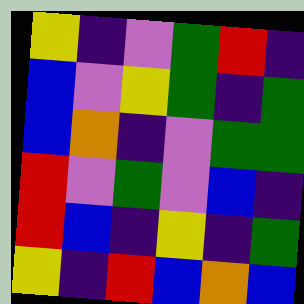[["yellow", "indigo", "violet", "green", "red", "indigo"], ["blue", "violet", "yellow", "green", "indigo", "green"], ["blue", "orange", "indigo", "violet", "green", "green"], ["red", "violet", "green", "violet", "blue", "indigo"], ["red", "blue", "indigo", "yellow", "indigo", "green"], ["yellow", "indigo", "red", "blue", "orange", "blue"]]